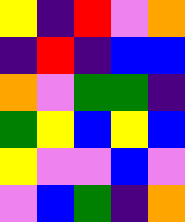[["yellow", "indigo", "red", "violet", "orange"], ["indigo", "red", "indigo", "blue", "blue"], ["orange", "violet", "green", "green", "indigo"], ["green", "yellow", "blue", "yellow", "blue"], ["yellow", "violet", "violet", "blue", "violet"], ["violet", "blue", "green", "indigo", "orange"]]